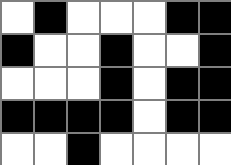[["white", "black", "white", "white", "white", "black", "black"], ["black", "white", "white", "black", "white", "white", "black"], ["white", "white", "white", "black", "white", "black", "black"], ["black", "black", "black", "black", "white", "black", "black"], ["white", "white", "black", "white", "white", "white", "white"]]